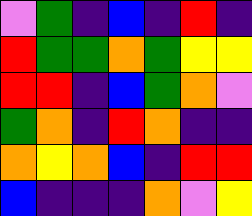[["violet", "green", "indigo", "blue", "indigo", "red", "indigo"], ["red", "green", "green", "orange", "green", "yellow", "yellow"], ["red", "red", "indigo", "blue", "green", "orange", "violet"], ["green", "orange", "indigo", "red", "orange", "indigo", "indigo"], ["orange", "yellow", "orange", "blue", "indigo", "red", "red"], ["blue", "indigo", "indigo", "indigo", "orange", "violet", "yellow"]]